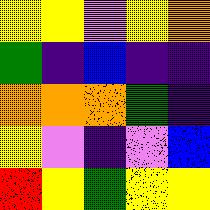[["yellow", "yellow", "violet", "yellow", "orange"], ["green", "indigo", "blue", "indigo", "indigo"], ["orange", "orange", "orange", "green", "indigo"], ["yellow", "violet", "indigo", "violet", "blue"], ["red", "yellow", "green", "yellow", "yellow"]]